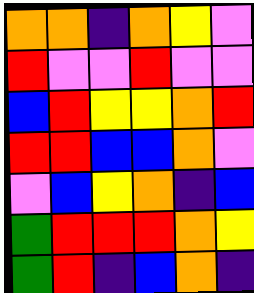[["orange", "orange", "indigo", "orange", "yellow", "violet"], ["red", "violet", "violet", "red", "violet", "violet"], ["blue", "red", "yellow", "yellow", "orange", "red"], ["red", "red", "blue", "blue", "orange", "violet"], ["violet", "blue", "yellow", "orange", "indigo", "blue"], ["green", "red", "red", "red", "orange", "yellow"], ["green", "red", "indigo", "blue", "orange", "indigo"]]